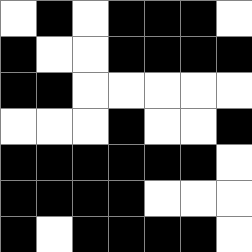[["white", "black", "white", "black", "black", "black", "white"], ["black", "white", "white", "black", "black", "black", "black"], ["black", "black", "white", "white", "white", "white", "white"], ["white", "white", "white", "black", "white", "white", "black"], ["black", "black", "black", "black", "black", "black", "white"], ["black", "black", "black", "black", "white", "white", "white"], ["black", "white", "black", "black", "black", "black", "white"]]